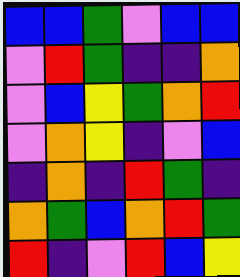[["blue", "blue", "green", "violet", "blue", "blue"], ["violet", "red", "green", "indigo", "indigo", "orange"], ["violet", "blue", "yellow", "green", "orange", "red"], ["violet", "orange", "yellow", "indigo", "violet", "blue"], ["indigo", "orange", "indigo", "red", "green", "indigo"], ["orange", "green", "blue", "orange", "red", "green"], ["red", "indigo", "violet", "red", "blue", "yellow"]]